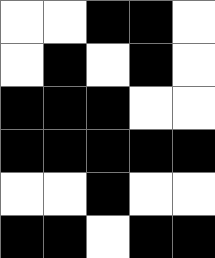[["white", "white", "black", "black", "white"], ["white", "black", "white", "black", "white"], ["black", "black", "black", "white", "white"], ["black", "black", "black", "black", "black"], ["white", "white", "black", "white", "white"], ["black", "black", "white", "black", "black"]]